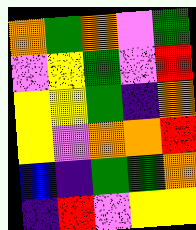[["orange", "green", "orange", "violet", "green"], ["violet", "yellow", "green", "violet", "red"], ["yellow", "yellow", "green", "indigo", "orange"], ["yellow", "violet", "orange", "orange", "red"], ["blue", "indigo", "green", "green", "orange"], ["indigo", "red", "violet", "yellow", "yellow"]]